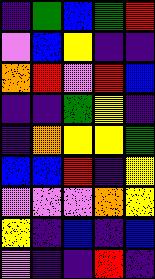[["indigo", "green", "blue", "green", "red"], ["violet", "blue", "yellow", "indigo", "indigo"], ["orange", "red", "violet", "red", "blue"], ["indigo", "indigo", "green", "yellow", "indigo"], ["indigo", "orange", "yellow", "yellow", "green"], ["blue", "blue", "red", "indigo", "yellow"], ["violet", "violet", "violet", "orange", "yellow"], ["yellow", "indigo", "blue", "indigo", "blue"], ["violet", "indigo", "indigo", "red", "indigo"]]